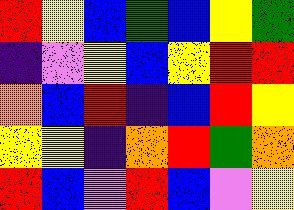[["red", "yellow", "blue", "green", "blue", "yellow", "green"], ["indigo", "violet", "yellow", "blue", "yellow", "red", "red"], ["orange", "blue", "red", "indigo", "blue", "red", "yellow"], ["yellow", "yellow", "indigo", "orange", "red", "green", "orange"], ["red", "blue", "violet", "red", "blue", "violet", "yellow"]]